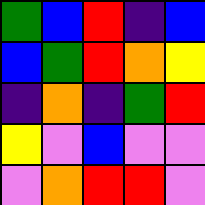[["green", "blue", "red", "indigo", "blue"], ["blue", "green", "red", "orange", "yellow"], ["indigo", "orange", "indigo", "green", "red"], ["yellow", "violet", "blue", "violet", "violet"], ["violet", "orange", "red", "red", "violet"]]